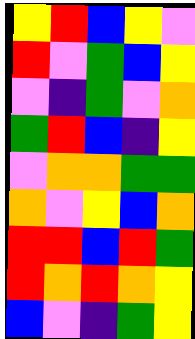[["yellow", "red", "blue", "yellow", "violet"], ["red", "violet", "green", "blue", "yellow"], ["violet", "indigo", "green", "violet", "orange"], ["green", "red", "blue", "indigo", "yellow"], ["violet", "orange", "orange", "green", "green"], ["orange", "violet", "yellow", "blue", "orange"], ["red", "red", "blue", "red", "green"], ["red", "orange", "red", "orange", "yellow"], ["blue", "violet", "indigo", "green", "yellow"]]